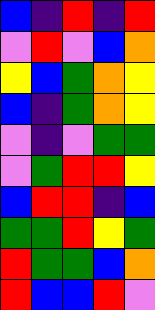[["blue", "indigo", "red", "indigo", "red"], ["violet", "red", "violet", "blue", "orange"], ["yellow", "blue", "green", "orange", "yellow"], ["blue", "indigo", "green", "orange", "yellow"], ["violet", "indigo", "violet", "green", "green"], ["violet", "green", "red", "red", "yellow"], ["blue", "red", "red", "indigo", "blue"], ["green", "green", "red", "yellow", "green"], ["red", "green", "green", "blue", "orange"], ["red", "blue", "blue", "red", "violet"]]